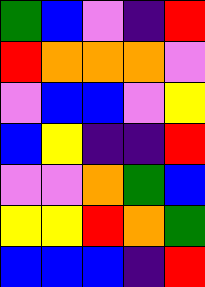[["green", "blue", "violet", "indigo", "red"], ["red", "orange", "orange", "orange", "violet"], ["violet", "blue", "blue", "violet", "yellow"], ["blue", "yellow", "indigo", "indigo", "red"], ["violet", "violet", "orange", "green", "blue"], ["yellow", "yellow", "red", "orange", "green"], ["blue", "blue", "blue", "indigo", "red"]]